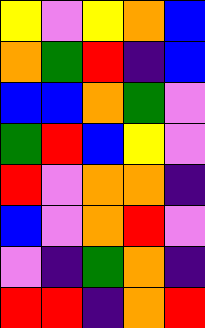[["yellow", "violet", "yellow", "orange", "blue"], ["orange", "green", "red", "indigo", "blue"], ["blue", "blue", "orange", "green", "violet"], ["green", "red", "blue", "yellow", "violet"], ["red", "violet", "orange", "orange", "indigo"], ["blue", "violet", "orange", "red", "violet"], ["violet", "indigo", "green", "orange", "indigo"], ["red", "red", "indigo", "orange", "red"]]